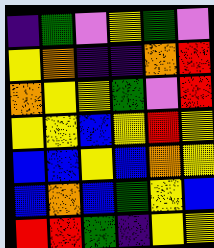[["indigo", "green", "violet", "yellow", "green", "violet"], ["yellow", "orange", "indigo", "indigo", "orange", "red"], ["orange", "yellow", "yellow", "green", "violet", "red"], ["yellow", "yellow", "blue", "yellow", "red", "yellow"], ["blue", "blue", "yellow", "blue", "orange", "yellow"], ["blue", "orange", "blue", "green", "yellow", "blue"], ["red", "red", "green", "indigo", "yellow", "yellow"]]